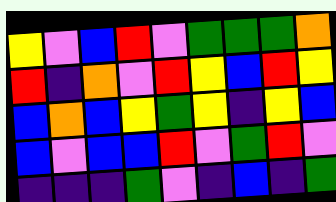[["yellow", "violet", "blue", "red", "violet", "green", "green", "green", "orange"], ["red", "indigo", "orange", "violet", "red", "yellow", "blue", "red", "yellow"], ["blue", "orange", "blue", "yellow", "green", "yellow", "indigo", "yellow", "blue"], ["blue", "violet", "blue", "blue", "red", "violet", "green", "red", "violet"], ["indigo", "indigo", "indigo", "green", "violet", "indigo", "blue", "indigo", "green"]]